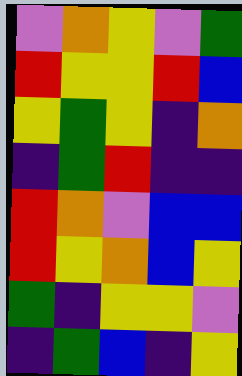[["violet", "orange", "yellow", "violet", "green"], ["red", "yellow", "yellow", "red", "blue"], ["yellow", "green", "yellow", "indigo", "orange"], ["indigo", "green", "red", "indigo", "indigo"], ["red", "orange", "violet", "blue", "blue"], ["red", "yellow", "orange", "blue", "yellow"], ["green", "indigo", "yellow", "yellow", "violet"], ["indigo", "green", "blue", "indigo", "yellow"]]